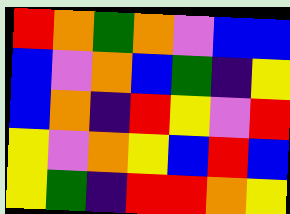[["red", "orange", "green", "orange", "violet", "blue", "blue"], ["blue", "violet", "orange", "blue", "green", "indigo", "yellow"], ["blue", "orange", "indigo", "red", "yellow", "violet", "red"], ["yellow", "violet", "orange", "yellow", "blue", "red", "blue"], ["yellow", "green", "indigo", "red", "red", "orange", "yellow"]]